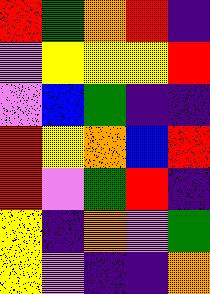[["red", "green", "orange", "red", "indigo"], ["violet", "yellow", "yellow", "yellow", "red"], ["violet", "blue", "green", "indigo", "indigo"], ["red", "yellow", "orange", "blue", "red"], ["red", "violet", "green", "red", "indigo"], ["yellow", "indigo", "orange", "violet", "green"], ["yellow", "violet", "indigo", "indigo", "orange"]]